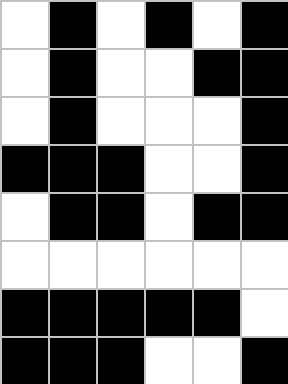[["white", "black", "white", "black", "white", "black"], ["white", "black", "white", "white", "black", "black"], ["white", "black", "white", "white", "white", "black"], ["black", "black", "black", "white", "white", "black"], ["white", "black", "black", "white", "black", "black"], ["white", "white", "white", "white", "white", "white"], ["black", "black", "black", "black", "black", "white"], ["black", "black", "black", "white", "white", "black"]]